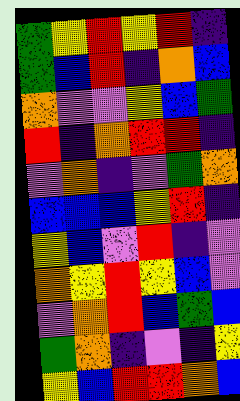[["green", "yellow", "red", "yellow", "red", "indigo"], ["green", "blue", "red", "indigo", "orange", "blue"], ["orange", "violet", "violet", "yellow", "blue", "green"], ["red", "indigo", "orange", "red", "red", "indigo"], ["violet", "orange", "indigo", "violet", "green", "orange"], ["blue", "blue", "blue", "yellow", "red", "indigo"], ["yellow", "blue", "violet", "red", "indigo", "violet"], ["orange", "yellow", "red", "yellow", "blue", "violet"], ["violet", "orange", "red", "blue", "green", "blue"], ["green", "orange", "indigo", "violet", "indigo", "yellow"], ["yellow", "blue", "red", "red", "orange", "blue"]]